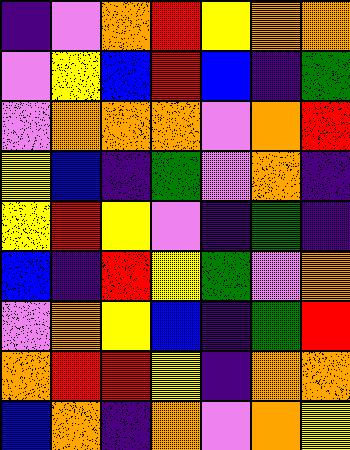[["indigo", "violet", "orange", "red", "yellow", "orange", "orange"], ["violet", "yellow", "blue", "red", "blue", "indigo", "green"], ["violet", "orange", "orange", "orange", "violet", "orange", "red"], ["yellow", "blue", "indigo", "green", "violet", "orange", "indigo"], ["yellow", "red", "yellow", "violet", "indigo", "green", "indigo"], ["blue", "indigo", "red", "yellow", "green", "violet", "orange"], ["violet", "orange", "yellow", "blue", "indigo", "green", "red"], ["orange", "red", "red", "yellow", "indigo", "orange", "orange"], ["blue", "orange", "indigo", "orange", "violet", "orange", "yellow"]]